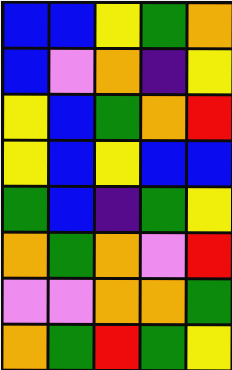[["blue", "blue", "yellow", "green", "orange"], ["blue", "violet", "orange", "indigo", "yellow"], ["yellow", "blue", "green", "orange", "red"], ["yellow", "blue", "yellow", "blue", "blue"], ["green", "blue", "indigo", "green", "yellow"], ["orange", "green", "orange", "violet", "red"], ["violet", "violet", "orange", "orange", "green"], ["orange", "green", "red", "green", "yellow"]]